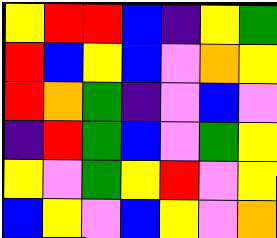[["yellow", "red", "red", "blue", "indigo", "yellow", "green"], ["red", "blue", "yellow", "blue", "violet", "orange", "yellow"], ["red", "orange", "green", "indigo", "violet", "blue", "violet"], ["indigo", "red", "green", "blue", "violet", "green", "yellow"], ["yellow", "violet", "green", "yellow", "red", "violet", "yellow"], ["blue", "yellow", "violet", "blue", "yellow", "violet", "orange"]]